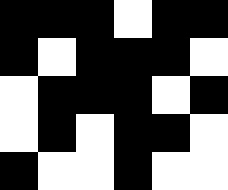[["black", "black", "black", "white", "black", "black"], ["black", "white", "black", "black", "black", "white"], ["white", "black", "black", "black", "white", "black"], ["white", "black", "white", "black", "black", "white"], ["black", "white", "white", "black", "white", "white"]]